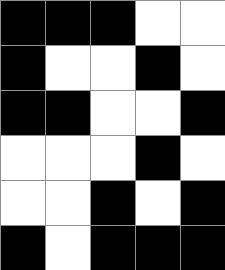[["black", "black", "black", "white", "white"], ["black", "white", "white", "black", "white"], ["black", "black", "white", "white", "black"], ["white", "white", "white", "black", "white"], ["white", "white", "black", "white", "black"], ["black", "white", "black", "black", "black"]]